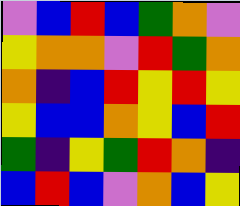[["violet", "blue", "red", "blue", "green", "orange", "violet"], ["yellow", "orange", "orange", "violet", "red", "green", "orange"], ["orange", "indigo", "blue", "red", "yellow", "red", "yellow"], ["yellow", "blue", "blue", "orange", "yellow", "blue", "red"], ["green", "indigo", "yellow", "green", "red", "orange", "indigo"], ["blue", "red", "blue", "violet", "orange", "blue", "yellow"]]